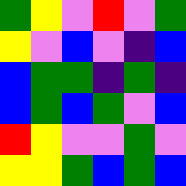[["green", "yellow", "violet", "red", "violet", "green"], ["yellow", "violet", "blue", "violet", "indigo", "blue"], ["blue", "green", "green", "indigo", "green", "indigo"], ["blue", "green", "blue", "green", "violet", "blue"], ["red", "yellow", "violet", "violet", "green", "violet"], ["yellow", "yellow", "green", "blue", "green", "blue"]]